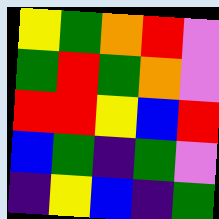[["yellow", "green", "orange", "red", "violet"], ["green", "red", "green", "orange", "violet"], ["red", "red", "yellow", "blue", "red"], ["blue", "green", "indigo", "green", "violet"], ["indigo", "yellow", "blue", "indigo", "green"]]